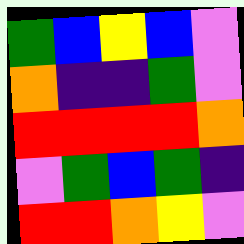[["green", "blue", "yellow", "blue", "violet"], ["orange", "indigo", "indigo", "green", "violet"], ["red", "red", "red", "red", "orange"], ["violet", "green", "blue", "green", "indigo"], ["red", "red", "orange", "yellow", "violet"]]